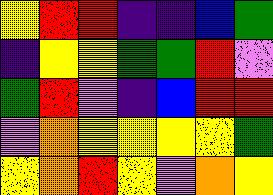[["yellow", "red", "red", "indigo", "indigo", "blue", "green"], ["indigo", "yellow", "yellow", "green", "green", "red", "violet"], ["green", "red", "violet", "indigo", "blue", "red", "red"], ["violet", "orange", "yellow", "yellow", "yellow", "yellow", "green"], ["yellow", "orange", "red", "yellow", "violet", "orange", "yellow"]]